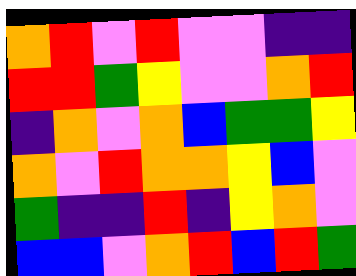[["orange", "red", "violet", "red", "violet", "violet", "indigo", "indigo"], ["red", "red", "green", "yellow", "violet", "violet", "orange", "red"], ["indigo", "orange", "violet", "orange", "blue", "green", "green", "yellow"], ["orange", "violet", "red", "orange", "orange", "yellow", "blue", "violet"], ["green", "indigo", "indigo", "red", "indigo", "yellow", "orange", "violet"], ["blue", "blue", "violet", "orange", "red", "blue", "red", "green"]]